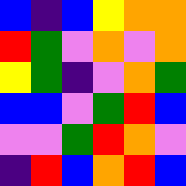[["blue", "indigo", "blue", "yellow", "orange", "orange"], ["red", "green", "violet", "orange", "violet", "orange"], ["yellow", "green", "indigo", "violet", "orange", "green"], ["blue", "blue", "violet", "green", "red", "blue"], ["violet", "violet", "green", "red", "orange", "violet"], ["indigo", "red", "blue", "orange", "red", "blue"]]